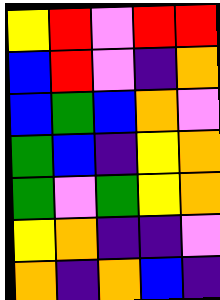[["yellow", "red", "violet", "red", "red"], ["blue", "red", "violet", "indigo", "orange"], ["blue", "green", "blue", "orange", "violet"], ["green", "blue", "indigo", "yellow", "orange"], ["green", "violet", "green", "yellow", "orange"], ["yellow", "orange", "indigo", "indigo", "violet"], ["orange", "indigo", "orange", "blue", "indigo"]]